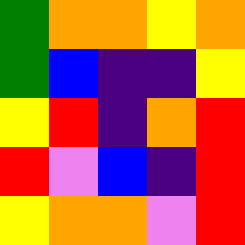[["green", "orange", "orange", "yellow", "orange"], ["green", "blue", "indigo", "indigo", "yellow"], ["yellow", "red", "indigo", "orange", "red"], ["red", "violet", "blue", "indigo", "red"], ["yellow", "orange", "orange", "violet", "red"]]